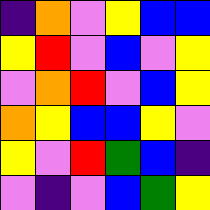[["indigo", "orange", "violet", "yellow", "blue", "blue"], ["yellow", "red", "violet", "blue", "violet", "yellow"], ["violet", "orange", "red", "violet", "blue", "yellow"], ["orange", "yellow", "blue", "blue", "yellow", "violet"], ["yellow", "violet", "red", "green", "blue", "indigo"], ["violet", "indigo", "violet", "blue", "green", "yellow"]]